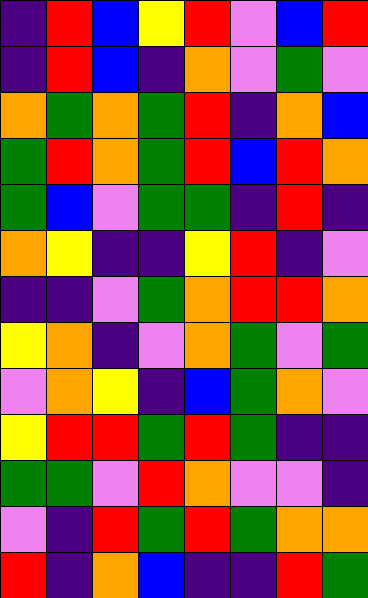[["indigo", "red", "blue", "yellow", "red", "violet", "blue", "red"], ["indigo", "red", "blue", "indigo", "orange", "violet", "green", "violet"], ["orange", "green", "orange", "green", "red", "indigo", "orange", "blue"], ["green", "red", "orange", "green", "red", "blue", "red", "orange"], ["green", "blue", "violet", "green", "green", "indigo", "red", "indigo"], ["orange", "yellow", "indigo", "indigo", "yellow", "red", "indigo", "violet"], ["indigo", "indigo", "violet", "green", "orange", "red", "red", "orange"], ["yellow", "orange", "indigo", "violet", "orange", "green", "violet", "green"], ["violet", "orange", "yellow", "indigo", "blue", "green", "orange", "violet"], ["yellow", "red", "red", "green", "red", "green", "indigo", "indigo"], ["green", "green", "violet", "red", "orange", "violet", "violet", "indigo"], ["violet", "indigo", "red", "green", "red", "green", "orange", "orange"], ["red", "indigo", "orange", "blue", "indigo", "indigo", "red", "green"]]